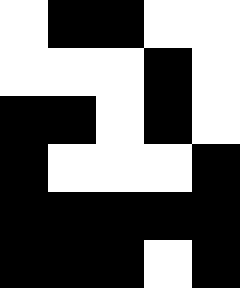[["white", "black", "black", "white", "white"], ["white", "white", "white", "black", "white"], ["black", "black", "white", "black", "white"], ["black", "white", "white", "white", "black"], ["black", "black", "black", "black", "black"], ["black", "black", "black", "white", "black"]]